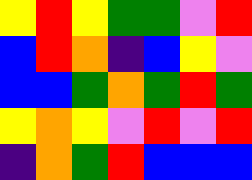[["yellow", "red", "yellow", "green", "green", "violet", "red"], ["blue", "red", "orange", "indigo", "blue", "yellow", "violet"], ["blue", "blue", "green", "orange", "green", "red", "green"], ["yellow", "orange", "yellow", "violet", "red", "violet", "red"], ["indigo", "orange", "green", "red", "blue", "blue", "blue"]]